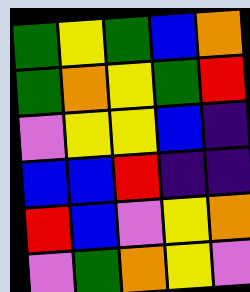[["green", "yellow", "green", "blue", "orange"], ["green", "orange", "yellow", "green", "red"], ["violet", "yellow", "yellow", "blue", "indigo"], ["blue", "blue", "red", "indigo", "indigo"], ["red", "blue", "violet", "yellow", "orange"], ["violet", "green", "orange", "yellow", "violet"]]